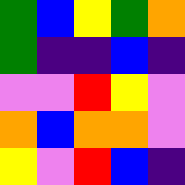[["green", "blue", "yellow", "green", "orange"], ["green", "indigo", "indigo", "blue", "indigo"], ["violet", "violet", "red", "yellow", "violet"], ["orange", "blue", "orange", "orange", "violet"], ["yellow", "violet", "red", "blue", "indigo"]]